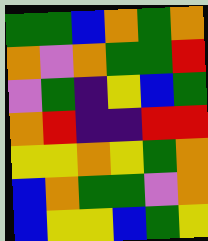[["green", "green", "blue", "orange", "green", "orange"], ["orange", "violet", "orange", "green", "green", "red"], ["violet", "green", "indigo", "yellow", "blue", "green"], ["orange", "red", "indigo", "indigo", "red", "red"], ["yellow", "yellow", "orange", "yellow", "green", "orange"], ["blue", "orange", "green", "green", "violet", "orange"], ["blue", "yellow", "yellow", "blue", "green", "yellow"]]